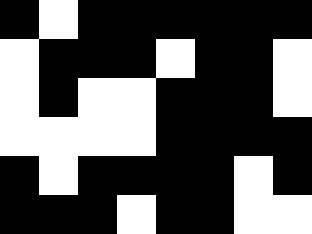[["black", "white", "black", "black", "black", "black", "black", "black"], ["white", "black", "black", "black", "white", "black", "black", "white"], ["white", "black", "white", "white", "black", "black", "black", "white"], ["white", "white", "white", "white", "black", "black", "black", "black"], ["black", "white", "black", "black", "black", "black", "white", "black"], ["black", "black", "black", "white", "black", "black", "white", "white"]]